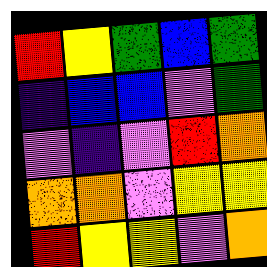[["red", "yellow", "green", "blue", "green"], ["indigo", "blue", "blue", "violet", "green"], ["violet", "indigo", "violet", "red", "orange"], ["orange", "orange", "violet", "yellow", "yellow"], ["red", "yellow", "yellow", "violet", "orange"]]